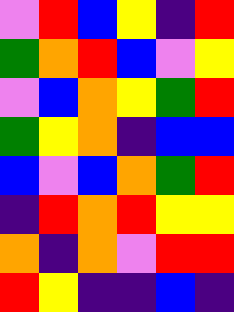[["violet", "red", "blue", "yellow", "indigo", "red"], ["green", "orange", "red", "blue", "violet", "yellow"], ["violet", "blue", "orange", "yellow", "green", "red"], ["green", "yellow", "orange", "indigo", "blue", "blue"], ["blue", "violet", "blue", "orange", "green", "red"], ["indigo", "red", "orange", "red", "yellow", "yellow"], ["orange", "indigo", "orange", "violet", "red", "red"], ["red", "yellow", "indigo", "indigo", "blue", "indigo"]]